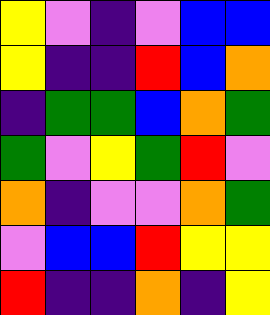[["yellow", "violet", "indigo", "violet", "blue", "blue"], ["yellow", "indigo", "indigo", "red", "blue", "orange"], ["indigo", "green", "green", "blue", "orange", "green"], ["green", "violet", "yellow", "green", "red", "violet"], ["orange", "indigo", "violet", "violet", "orange", "green"], ["violet", "blue", "blue", "red", "yellow", "yellow"], ["red", "indigo", "indigo", "orange", "indigo", "yellow"]]